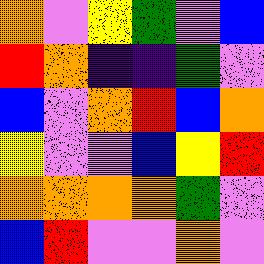[["orange", "violet", "yellow", "green", "violet", "blue"], ["red", "orange", "indigo", "indigo", "green", "violet"], ["blue", "violet", "orange", "red", "blue", "orange"], ["yellow", "violet", "violet", "blue", "yellow", "red"], ["orange", "orange", "orange", "orange", "green", "violet"], ["blue", "red", "violet", "violet", "orange", "violet"]]